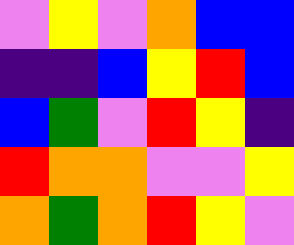[["violet", "yellow", "violet", "orange", "blue", "blue"], ["indigo", "indigo", "blue", "yellow", "red", "blue"], ["blue", "green", "violet", "red", "yellow", "indigo"], ["red", "orange", "orange", "violet", "violet", "yellow"], ["orange", "green", "orange", "red", "yellow", "violet"]]